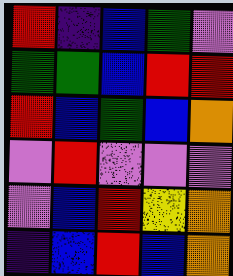[["red", "indigo", "blue", "green", "violet"], ["green", "green", "blue", "red", "red"], ["red", "blue", "green", "blue", "orange"], ["violet", "red", "violet", "violet", "violet"], ["violet", "blue", "red", "yellow", "orange"], ["indigo", "blue", "red", "blue", "orange"]]